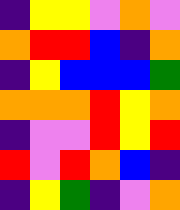[["indigo", "yellow", "yellow", "violet", "orange", "violet"], ["orange", "red", "red", "blue", "indigo", "orange"], ["indigo", "yellow", "blue", "blue", "blue", "green"], ["orange", "orange", "orange", "red", "yellow", "orange"], ["indigo", "violet", "violet", "red", "yellow", "red"], ["red", "violet", "red", "orange", "blue", "indigo"], ["indigo", "yellow", "green", "indigo", "violet", "orange"]]